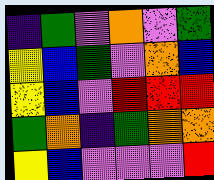[["indigo", "green", "violet", "orange", "violet", "green"], ["yellow", "blue", "green", "violet", "orange", "blue"], ["yellow", "blue", "violet", "red", "red", "red"], ["green", "orange", "indigo", "green", "orange", "orange"], ["yellow", "blue", "violet", "violet", "violet", "red"]]